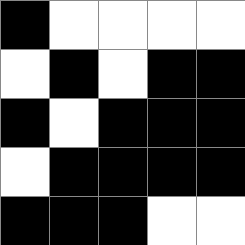[["black", "white", "white", "white", "white"], ["white", "black", "white", "black", "black"], ["black", "white", "black", "black", "black"], ["white", "black", "black", "black", "black"], ["black", "black", "black", "white", "white"]]